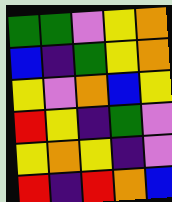[["green", "green", "violet", "yellow", "orange"], ["blue", "indigo", "green", "yellow", "orange"], ["yellow", "violet", "orange", "blue", "yellow"], ["red", "yellow", "indigo", "green", "violet"], ["yellow", "orange", "yellow", "indigo", "violet"], ["red", "indigo", "red", "orange", "blue"]]